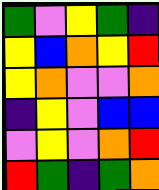[["green", "violet", "yellow", "green", "indigo"], ["yellow", "blue", "orange", "yellow", "red"], ["yellow", "orange", "violet", "violet", "orange"], ["indigo", "yellow", "violet", "blue", "blue"], ["violet", "yellow", "violet", "orange", "red"], ["red", "green", "indigo", "green", "orange"]]